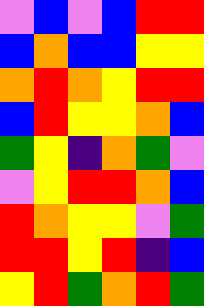[["violet", "blue", "violet", "blue", "red", "red"], ["blue", "orange", "blue", "blue", "yellow", "yellow"], ["orange", "red", "orange", "yellow", "red", "red"], ["blue", "red", "yellow", "yellow", "orange", "blue"], ["green", "yellow", "indigo", "orange", "green", "violet"], ["violet", "yellow", "red", "red", "orange", "blue"], ["red", "orange", "yellow", "yellow", "violet", "green"], ["red", "red", "yellow", "red", "indigo", "blue"], ["yellow", "red", "green", "orange", "red", "green"]]